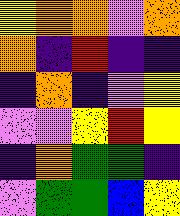[["yellow", "orange", "orange", "violet", "orange"], ["orange", "indigo", "red", "indigo", "indigo"], ["indigo", "orange", "indigo", "violet", "yellow"], ["violet", "violet", "yellow", "red", "yellow"], ["indigo", "orange", "green", "green", "indigo"], ["violet", "green", "green", "blue", "yellow"]]